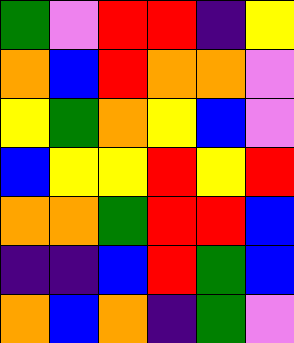[["green", "violet", "red", "red", "indigo", "yellow"], ["orange", "blue", "red", "orange", "orange", "violet"], ["yellow", "green", "orange", "yellow", "blue", "violet"], ["blue", "yellow", "yellow", "red", "yellow", "red"], ["orange", "orange", "green", "red", "red", "blue"], ["indigo", "indigo", "blue", "red", "green", "blue"], ["orange", "blue", "orange", "indigo", "green", "violet"]]